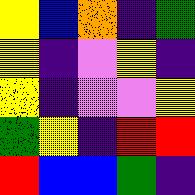[["yellow", "blue", "orange", "indigo", "green"], ["yellow", "indigo", "violet", "yellow", "indigo"], ["yellow", "indigo", "violet", "violet", "yellow"], ["green", "yellow", "indigo", "red", "red"], ["red", "blue", "blue", "green", "indigo"]]